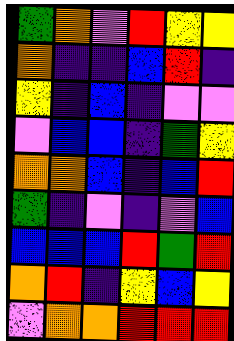[["green", "orange", "violet", "red", "yellow", "yellow"], ["orange", "indigo", "indigo", "blue", "red", "indigo"], ["yellow", "indigo", "blue", "indigo", "violet", "violet"], ["violet", "blue", "blue", "indigo", "green", "yellow"], ["orange", "orange", "blue", "indigo", "blue", "red"], ["green", "indigo", "violet", "indigo", "violet", "blue"], ["blue", "blue", "blue", "red", "green", "red"], ["orange", "red", "indigo", "yellow", "blue", "yellow"], ["violet", "orange", "orange", "red", "red", "red"]]